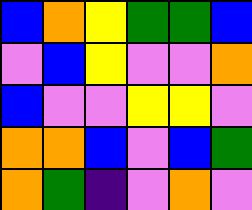[["blue", "orange", "yellow", "green", "green", "blue"], ["violet", "blue", "yellow", "violet", "violet", "orange"], ["blue", "violet", "violet", "yellow", "yellow", "violet"], ["orange", "orange", "blue", "violet", "blue", "green"], ["orange", "green", "indigo", "violet", "orange", "violet"]]